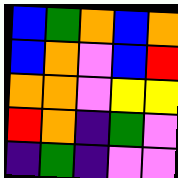[["blue", "green", "orange", "blue", "orange"], ["blue", "orange", "violet", "blue", "red"], ["orange", "orange", "violet", "yellow", "yellow"], ["red", "orange", "indigo", "green", "violet"], ["indigo", "green", "indigo", "violet", "violet"]]